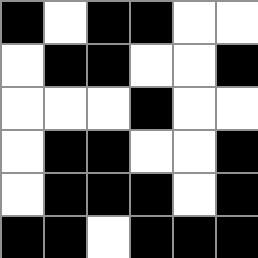[["black", "white", "black", "black", "white", "white"], ["white", "black", "black", "white", "white", "black"], ["white", "white", "white", "black", "white", "white"], ["white", "black", "black", "white", "white", "black"], ["white", "black", "black", "black", "white", "black"], ["black", "black", "white", "black", "black", "black"]]